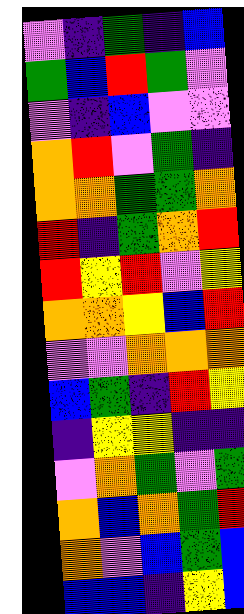[["violet", "indigo", "green", "indigo", "blue"], ["green", "blue", "red", "green", "violet"], ["violet", "indigo", "blue", "violet", "violet"], ["orange", "red", "violet", "green", "indigo"], ["orange", "orange", "green", "green", "orange"], ["red", "indigo", "green", "orange", "red"], ["red", "yellow", "red", "violet", "yellow"], ["orange", "orange", "yellow", "blue", "red"], ["violet", "violet", "orange", "orange", "orange"], ["blue", "green", "indigo", "red", "yellow"], ["indigo", "yellow", "yellow", "indigo", "indigo"], ["violet", "orange", "green", "violet", "green"], ["orange", "blue", "orange", "green", "red"], ["orange", "violet", "blue", "green", "blue"], ["blue", "blue", "indigo", "yellow", "blue"]]